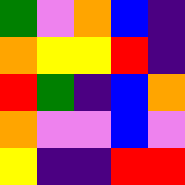[["green", "violet", "orange", "blue", "indigo"], ["orange", "yellow", "yellow", "red", "indigo"], ["red", "green", "indigo", "blue", "orange"], ["orange", "violet", "violet", "blue", "violet"], ["yellow", "indigo", "indigo", "red", "red"]]